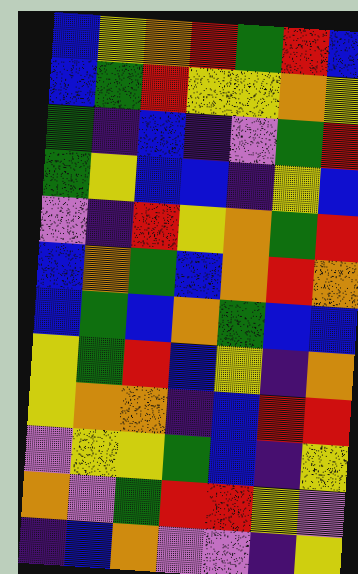[["blue", "yellow", "orange", "red", "green", "red", "blue"], ["blue", "green", "red", "yellow", "yellow", "orange", "yellow"], ["green", "indigo", "blue", "indigo", "violet", "green", "red"], ["green", "yellow", "blue", "blue", "indigo", "yellow", "blue"], ["violet", "indigo", "red", "yellow", "orange", "green", "red"], ["blue", "orange", "green", "blue", "orange", "red", "orange"], ["blue", "green", "blue", "orange", "green", "blue", "blue"], ["yellow", "green", "red", "blue", "yellow", "indigo", "orange"], ["yellow", "orange", "orange", "indigo", "blue", "red", "red"], ["violet", "yellow", "yellow", "green", "blue", "indigo", "yellow"], ["orange", "violet", "green", "red", "red", "yellow", "violet"], ["indigo", "blue", "orange", "violet", "violet", "indigo", "yellow"]]